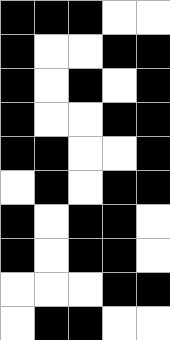[["black", "black", "black", "white", "white"], ["black", "white", "white", "black", "black"], ["black", "white", "black", "white", "black"], ["black", "white", "white", "black", "black"], ["black", "black", "white", "white", "black"], ["white", "black", "white", "black", "black"], ["black", "white", "black", "black", "white"], ["black", "white", "black", "black", "white"], ["white", "white", "white", "black", "black"], ["white", "black", "black", "white", "white"]]